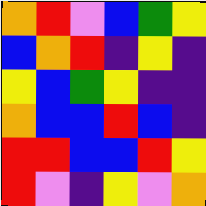[["orange", "red", "violet", "blue", "green", "yellow"], ["blue", "orange", "red", "indigo", "yellow", "indigo"], ["yellow", "blue", "green", "yellow", "indigo", "indigo"], ["orange", "blue", "blue", "red", "blue", "indigo"], ["red", "red", "blue", "blue", "red", "yellow"], ["red", "violet", "indigo", "yellow", "violet", "orange"]]